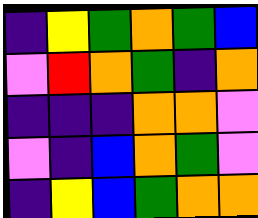[["indigo", "yellow", "green", "orange", "green", "blue"], ["violet", "red", "orange", "green", "indigo", "orange"], ["indigo", "indigo", "indigo", "orange", "orange", "violet"], ["violet", "indigo", "blue", "orange", "green", "violet"], ["indigo", "yellow", "blue", "green", "orange", "orange"]]